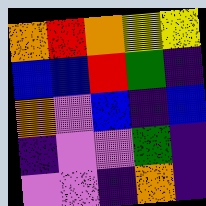[["orange", "red", "orange", "yellow", "yellow"], ["blue", "blue", "red", "green", "indigo"], ["orange", "violet", "blue", "indigo", "blue"], ["indigo", "violet", "violet", "green", "indigo"], ["violet", "violet", "indigo", "orange", "indigo"]]